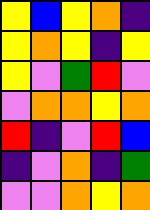[["yellow", "blue", "yellow", "orange", "indigo"], ["yellow", "orange", "yellow", "indigo", "yellow"], ["yellow", "violet", "green", "red", "violet"], ["violet", "orange", "orange", "yellow", "orange"], ["red", "indigo", "violet", "red", "blue"], ["indigo", "violet", "orange", "indigo", "green"], ["violet", "violet", "orange", "yellow", "orange"]]